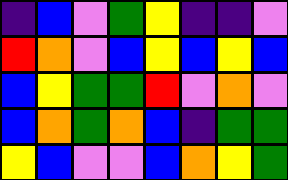[["indigo", "blue", "violet", "green", "yellow", "indigo", "indigo", "violet"], ["red", "orange", "violet", "blue", "yellow", "blue", "yellow", "blue"], ["blue", "yellow", "green", "green", "red", "violet", "orange", "violet"], ["blue", "orange", "green", "orange", "blue", "indigo", "green", "green"], ["yellow", "blue", "violet", "violet", "blue", "orange", "yellow", "green"]]